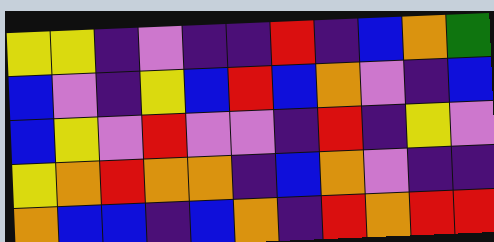[["yellow", "yellow", "indigo", "violet", "indigo", "indigo", "red", "indigo", "blue", "orange", "green"], ["blue", "violet", "indigo", "yellow", "blue", "red", "blue", "orange", "violet", "indigo", "blue"], ["blue", "yellow", "violet", "red", "violet", "violet", "indigo", "red", "indigo", "yellow", "violet"], ["yellow", "orange", "red", "orange", "orange", "indigo", "blue", "orange", "violet", "indigo", "indigo"], ["orange", "blue", "blue", "indigo", "blue", "orange", "indigo", "red", "orange", "red", "red"]]